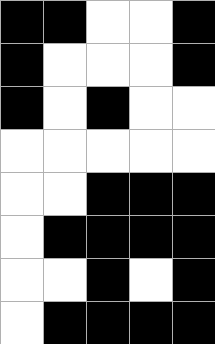[["black", "black", "white", "white", "black"], ["black", "white", "white", "white", "black"], ["black", "white", "black", "white", "white"], ["white", "white", "white", "white", "white"], ["white", "white", "black", "black", "black"], ["white", "black", "black", "black", "black"], ["white", "white", "black", "white", "black"], ["white", "black", "black", "black", "black"]]